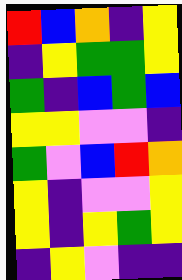[["red", "blue", "orange", "indigo", "yellow"], ["indigo", "yellow", "green", "green", "yellow"], ["green", "indigo", "blue", "green", "blue"], ["yellow", "yellow", "violet", "violet", "indigo"], ["green", "violet", "blue", "red", "orange"], ["yellow", "indigo", "violet", "violet", "yellow"], ["yellow", "indigo", "yellow", "green", "yellow"], ["indigo", "yellow", "violet", "indigo", "indigo"]]